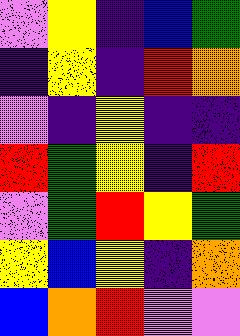[["violet", "yellow", "indigo", "blue", "green"], ["indigo", "yellow", "indigo", "red", "orange"], ["violet", "indigo", "yellow", "indigo", "indigo"], ["red", "green", "yellow", "indigo", "red"], ["violet", "green", "red", "yellow", "green"], ["yellow", "blue", "yellow", "indigo", "orange"], ["blue", "orange", "red", "violet", "violet"]]